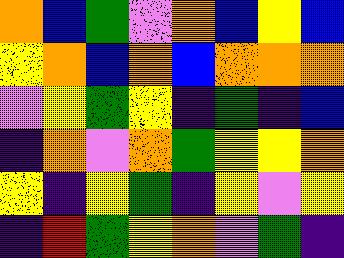[["orange", "blue", "green", "violet", "orange", "blue", "yellow", "blue"], ["yellow", "orange", "blue", "orange", "blue", "orange", "orange", "orange"], ["violet", "yellow", "green", "yellow", "indigo", "green", "indigo", "blue"], ["indigo", "orange", "violet", "orange", "green", "yellow", "yellow", "orange"], ["yellow", "indigo", "yellow", "green", "indigo", "yellow", "violet", "yellow"], ["indigo", "red", "green", "yellow", "orange", "violet", "green", "indigo"]]